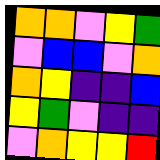[["orange", "orange", "violet", "yellow", "green"], ["violet", "blue", "blue", "violet", "orange"], ["orange", "yellow", "indigo", "indigo", "blue"], ["yellow", "green", "violet", "indigo", "indigo"], ["violet", "orange", "yellow", "yellow", "red"]]